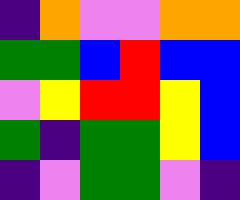[["indigo", "orange", "violet", "violet", "orange", "orange"], ["green", "green", "blue", "red", "blue", "blue"], ["violet", "yellow", "red", "red", "yellow", "blue"], ["green", "indigo", "green", "green", "yellow", "blue"], ["indigo", "violet", "green", "green", "violet", "indigo"]]